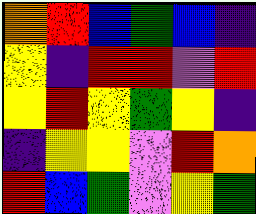[["orange", "red", "blue", "green", "blue", "indigo"], ["yellow", "indigo", "red", "red", "violet", "red"], ["yellow", "red", "yellow", "green", "yellow", "indigo"], ["indigo", "yellow", "yellow", "violet", "red", "orange"], ["red", "blue", "green", "violet", "yellow", "green"]]